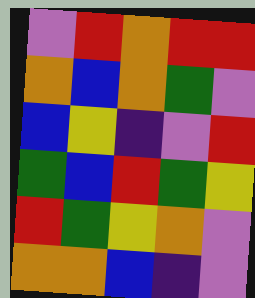[["violet", "red", "orange", "red", "red"], ["orange", "blue", "orange", "green", "violet"], ["blue", "yellow", "indigo", "violet", "red"], ["green", "blue", "red", "green", "yellow"], ["red", "green", "yellow", "orange", "violet"], ["orange", "orange", "blue", "indigo", "violet"]]